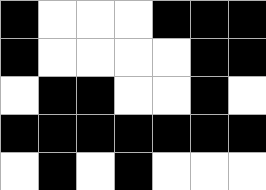[["black", "white", "white", "white", "black", "black", "black"], ["black", "white", "white", "white", "white", "black", "black"], ["white", "black", "black", "white", "white", "black", "white"], ["black", "black", "black", "black", "black", "black", "black"], ["white", "black", "white", "black", "white", "white", "white"]]